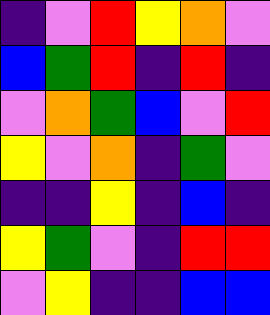[["indigo", "violet", "red", "yellow", "orange", "violet"], ["blue", "green", "red", "indigo", "red", "indigo"], ["violet", "orange", "green", "blue", "violet", "red"], ["yellow", "violet", "orange", "indigo", "green", "violet"], ["indigo", "indigo", "yellow", "indigo", "blue", "indigo"], ["yellow", "green", "violet", "indigo", "red", "red"], ["violet", "yellow", "indigo", "indigo", "blue", "blue"]]